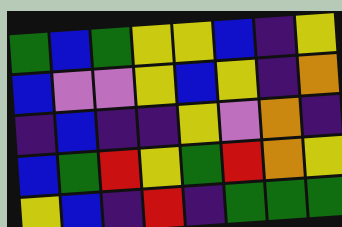[["green", "blue", "green", "yellow", "yellow", "blue", "indigo", "yellow"], ["blue", "violet", "violet", "yellow", "blue", "yellow", "indigo", "orange"], ["indigo", "blue", "indigo", "indigo", "yellow", "violet", "orange", "indigo"], ["blue", "green", "red", "yellow", "green", "red", "orange", "yellow"], ["yellow", "blue", "indigo", "red", "indigo", "green", "green", "green"]]